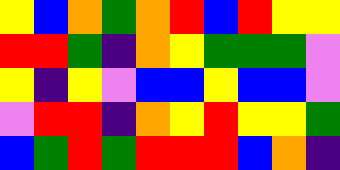[["yellow", "blue", "orange", "green", "orange", "red", "blue", "red", "yellow", "yellow"], ["red", "red", "green", "indigo", "orange", "yellow", "green", "green", "green", "violet"], ["yellow", "indigo", "yellow", "violet", "blue", "blue", "yellow", "blue", "blue", "violet"], ["violet", "red", "red", "indigo", "orange", "yellow", "red", "yellow", "yellow", "green"], ["blue", "green", "red", "green", "red", "red", "red", "blue", "orange", "indigo"]]